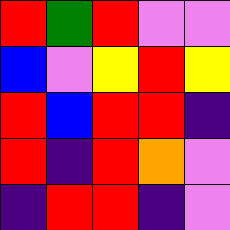[["red", "green", "red", "violet", "violet"], ["blue", "violet", "yellow", "red", "yellow"], ["red", "blue", "red", "red", "indigo"], ["red", "indigo", "red", "orange", "violet"], ["indigo", "red", "red", "indigo", "violet"]]